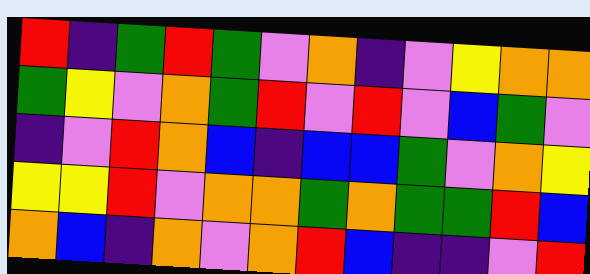[["red", "indigo", "green", "red", "green", "violet", "orange", "indigo", "violet", "yellow", "orange", "orange"], ["green", "yellow", "violet", "orange", "green", "red", "violet", "red", "violet", "blue", "green", "violet"], ["indigo", "violet", "red", "orange", "blue", "indigo", "blue", "blue", "green", "violet", "orange", "yellow"], ["yellow", "yellow", "red", "violet", "orange", "orange", "green", "orange", "green", "green", "red", "blue"], ["orange", "blue", "indigo", "orange", "violet", "orange", "red", "blue", "indigo", "indigo", "violet", "red"]]